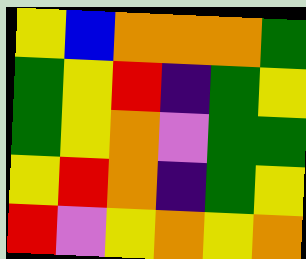[["yellow", "blue", "orange", "orange", "orange", "green"], ["green", "yellow", "red", "indigo", "green", "yellow"], ["green", "yellow", "orange", "violet", "green", "green"], ["yellow", "red", "orange", "indigo", "green", "yellow"], ["red", "violet", "yellow", "orange", "yellow", "orange"]]